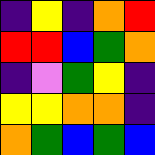[["indigo", "yellow", "indigo", "orange", "red"], ["red", "red", "blue", "green", "orange"], ["indigo", "violet", "green", "yellow", "indigo"], ["yellow", "yellow", "orange", "orange", "indigo"], ["orange", "green", "blue", "green", "blue"]]